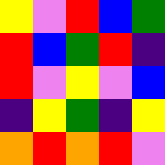[["yellow", "violet", "red", "blue", "green"], ["red", "blue", "green", "red", "indigo"], ["red", "violet", "yellow", "violet", "blue"], ["indigo", "yellow", "green", "indigo", "yellow"], ["orange", "red", "orange", "red", "violet"]]